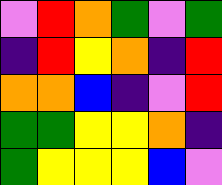[["violet", "red", "orange", "green", "violet", "green"], ["indigo", "red", "yellow", "orange", "indigo", "red"], ["orange", "orange", "blue", "indigo", "violet", "red"], ["green", "green", "yellow", "yellow", "orange", "indigo"], ["green", "yellow", "yellow", "yellow", "blue", "violet"]]